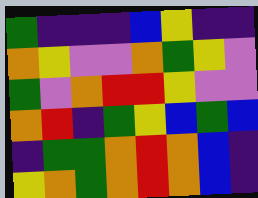[["green", "indigo", "indigo", "indigo", "blue", "yellow", "indigo", "indigo"], ["orange", "yellow", "violet", "violet", "orange", "green", "yellow", "violet"], ["green", "violet", "orange", "red", "red", "yellow", "violet", "violet"], ["orange", "red", "indigo", "green", "yellow", "blue", "green", "blue"], ["indigo", "green", "green", "orange", "red", "orange", "blue", "indigo"], ["yellow", "orange", "green", "orange", "red", "orange", "blue", "indigo"]]